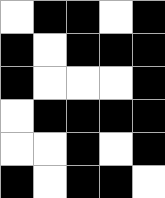[["white", "black", "black", "white", "black"], ["black", "white", "black", "black", "black"], ["black", "white", "white", "white", "black"], ["white", "black", "black", "black", "black"], ["white", "white", "black", "white", "black"], ["black", "white", "black", "black", "white"]]